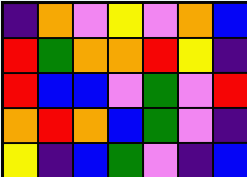[["indigo", "orange", "violet", "yellow", "violet", "orange", "blue"], ["red", "green", "orange", "orange", "red", "yellow", "indigo"], ["red", "blue", "blue", "violet", "green", "violet", "red"], ["orange", "red", "orange", "blue", "green", "violet", "indigo"], ["yellow", "indigo", "blue", "green", "violet", "indigo", "blue"]]